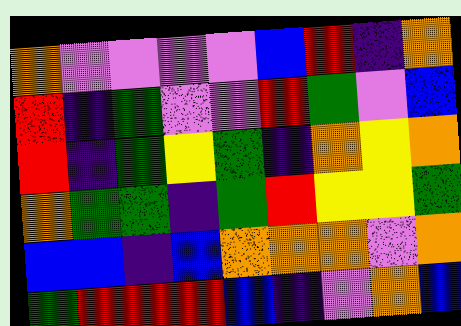[["orange", "violet", "violet", "violet", "violet", "blue", "red", "indigo", "orange"], ["red", "indigo", "green", "violet", "violet", "red", "green", "violet", "blue"], ["red", "indigo", "green", "yellow", "green", "indigo", "orange", "yellow", "orange"], ["orange", "green", "green", "indigo", "green", "red", "yellow", "yellow", "green"], ["blue", "blue", "indigo", "blue", "orange", "orange", "orange", "violet", "orange"], ["green", "red", "red", "red", "blue", "indigo", "violet", "orange", "blue"]]